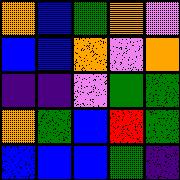[["orange", "blue", "green", "orange", "violet"], ["blue", "blue", "orange", "violet", "orange"], ["indigo", "indigo", "violet", "green", "green"], ["orange", "green", "blue", "red", "green"], ["blue", "blue", "blue", "green", "indigo"]]